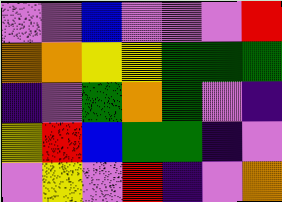[["violet", "violet", "blue", "violet", "violet", "violet", "red"], ["orange", "orange", "yellow", "yellow", "green", "green", "green"], ["indigo", "violet", "green", "orange", "green", "violet", "indigo"], ["yellow", "red", "blue", "green", "green", "indigo", "violet"], ["violet", "yellow", "violet", "red", "indigo", "violet", "orange"]]